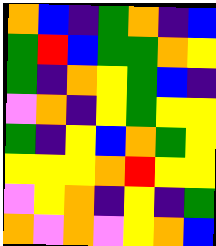[["orange", "blue", "indigo", "green", "orange", "indigo", "blue"], ["green", "red", "blue", "green", "green", "orange", "yellow"], ["green", "indigo", "orange", "yellow", "green", "blue", "indigo"], ["violet", "orange", "indigo", "yellow", "green", "yellow", "yellow"], ["green", "indigo", "yellow", "blue", "orange", "green", "yellow"], ["yellow", "yellow", "yellow", "orange", "red", "yellow", "yellow"], ["violet", "yellow", "orange", "indigo", "yellow", "indigo", "green"], ["orange", "violet", "orange", "violet", "yellow", "orange", "blue"]]